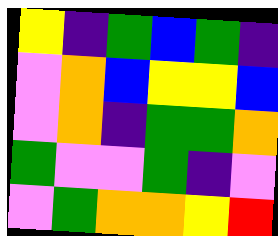[["yellow", "indigo", "green", "blue", "green", "indigo"], ["violet", "orange", "blue", "yellow", "yellow", "blue"], ["violet", "orange", "indigo", "green", "green", "orange"], ["green", "violet", "violet", "green", "indigo", "violet"], ["violet", "green", "orange", "orange", "yellow", "red"]]